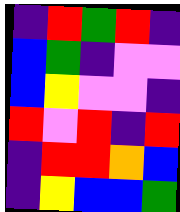[["indigo", "red", "green", "red", "indigo"], ["blue", "green", "indigo", "violet", "violet"], ["blue", "yellow", "violet", "violet", "indigo"], ["red", "violet", "red", "indigo", "red"], ["indigo", "red", "red", "orange", "blue"], ["indigo", "yellow", "blue", "blue", "green"]]